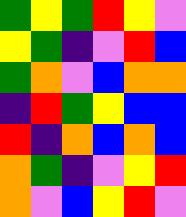[["green", "yellow", "green", "red", "yellow", "violet"], ["yellow", "green", "indigo", "violet", "red", "blue"], ["green", "orange", "violet", "blue", "orange", "orange"], ["indigo", "red", "green", "yellow", "blue", "blue"], ["red", "indigo", "orange", "blue", "orange", "blue"], ["orange", "green", "indigo", "violet", "yellow", "red"], ["orange", "violet", "blue", "yellow", "red", "violet"]]